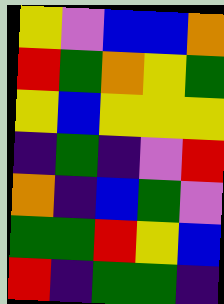[["yellow", "violet", "blue", "blue", "orange"], ["red", "green", "orange", "yellow", "green"], ["yellow", "blue", "yellow", "yellow", "yellow"], ["indigo", "green", "indigo", "violet", "red"], ["orange", "indigo", "blue", "green", "violet"], ["green", "green", "red", "yellow", "blue"], ["red", "indigo", "green", "green", "indigo"]]